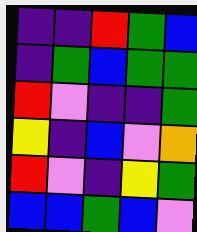[["indigo", "indigo", "red", "green", "blue"], ["indigo", "green", "blue", "green", "green"], ["red", "violet", "indigo", "indigo", "green"], ["yellow", "indigo", "blue", "violet", "orange"], ["red", "violet", "indigo", "yellow", "green"], ["blue", "blue", "green", "blue", "violet"]]